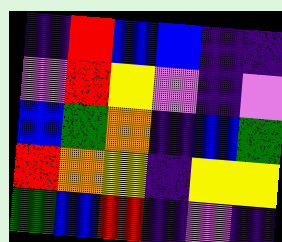[["indigo", "red", "blue", "blue", "indigo", "indigo"], ["violet", "red", "yellow", "violet", "indigo", "violet"], ["blue", "green", "orange", "indigo", "blue", "green"], ["red", "orange", "yellow", "indigo", "yellow", "yellow"], ["green", "blue", "red", "indigo", "violet", "indigo"]]